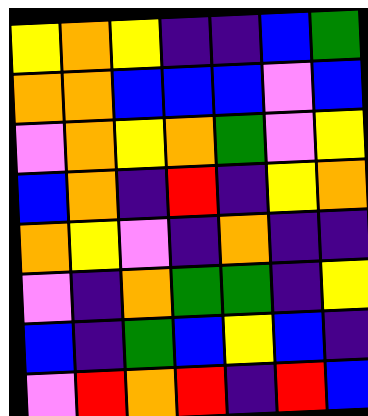[["yellow", "orange", "yellow", "indigo", "indigo", "blue", "green"], ["orange", "orange", "blue", "blue", "blue", "violet", "blue"], ["violet", "orange", "yellow", "orange", "green", "violet", "yellow"], ["blue", "orange", "indigo", "red", "indigo", "yellow", "orange"], ["orange", "yellow", "violet", "indigo", "orange", "indigo", "indigo"], ["violet", "indigo", "orange", "green", "green", "indigo", "yellow"], ["blue", "indigo", "green", "blue", "yellow", "blue", "indigo"], ["violet", "red", "orange", "red", "indigo", "red", "blue"]]